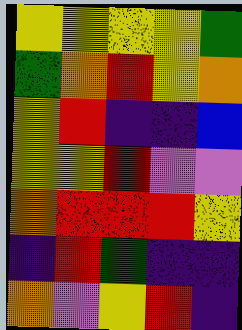[["yellow", "yellow", "yellow", "yellow", "green"], ["green", "orange", "red", "yellow", "orange"], ["yellow", "red", "indigo", "indigo", "blue"], ["yellow", "yellow", "red", "violet", "violet"], ["orange", "red", "red", "red", "yellow"], ["indigo", "red", "green", "indigo", "indigo"], ["orange", "violet", "yellow", "red", "indigo"]]